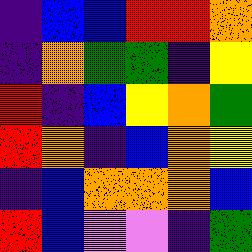[["indigo", "blue", "blue", "red", "red", "orange"], ["indigo", "orange", "green", "green", "indigo", "yellow"], ["red", "indigo", "blue", "yellow", "orange", "green"], ["red", "orange", "indigo", "blue", "orange", "yellow"], ["indigo", "blue", "orange", "orange", "orange", "blue"], ["red", "blue", "violet", "violet", "indigo", "green"]]